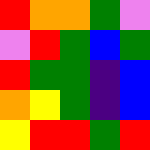[["red", "orange", "orange", "green", "violet"], ["violet", "red", "green", "blue", "green"], ["red", "green", "green", "indigo", "blue"], ["orange", "yellow", "green", "indigo", "blue"], ["yellow", "red", "red", "green", "red"]]